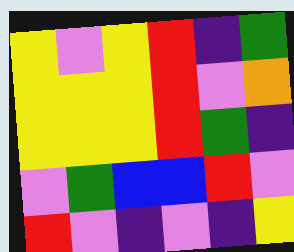[["yellow", "violet", "yellow", "red", "indigo", "green"], ["yellow", "yellow", "yellow", "red", "violet", "orange"], ["yellow", "yellow", "yellow", "red", "green", "indigo"], ["violet", "green", "blue", "blue", "red", "violet"], ["red", "violet", "indigo", "violet", "indigo", "yellow"]]